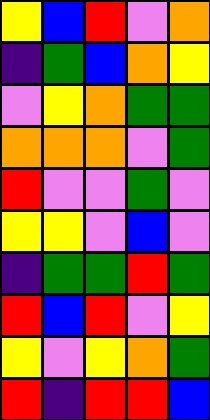[["yellow", "blue", "red", "violet", "orange"], ["indigo", "green", "blue", "orange", "yellow"], ["violet", "yellow", "orange", "green", "green"], ["orange", "orange", "orange", "violet", "green"], ["red", "violet", "violet", "green", "violet"], ["yellow", "yellow", "violet", "blue", "violet"], ["indigo", "green", "green", "red", "green"], ["red", "blue", "red", "violet", "yellow"], ["yellow", "violet", "yellow", "orange", "green"], ["red", "indigo", "red", "red", "blue"]]